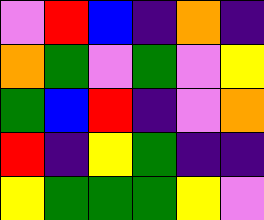[["violet", "red", "blue", "indigo", "orange", "indigo"], ["orange", "green", "violet", "green", "violet", "yellow"], ["green", "blue", "red", "indigo", "violet", "orange"], ["red", "indigo", "yellow", "green", "indigo", "indigo"], ["yellow", "green", "green", "green", "yellow", "violet"]]